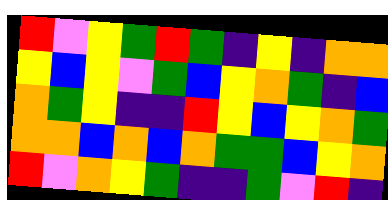[["red", "violet", "yellow", "green", "red", "green", "indigo", "yellow", "indigo", "orange", "orange"], ["yellow", "blue", "yellow", "violet", "green", "blue", "yellow", "orange", "green", "indigo", "blue"], ["orange", "green", "yellow", "indigo", "indigo", "red", "yellow", "blue", "yellow", "orange", "green"], ["orange", "orange", "blue", "orange", "blue", "orange", "green", "green", "blue", "yellow", "orange"], ["red", "violet", "orange", "yellow", "green", "indigo", "indigo", "green", "violet", "red", "indigo"]]